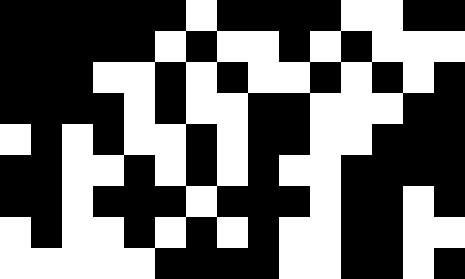[["black", "black", "black", "black", "black", "black", "white", "black", "black", "black", "black", "white", "white", "black", "black"], ["black", "black", "black", "black", "black", "white", "black", "white", "white", "black", "white", "black", "white", "white", "white"], ["black", "black", "black", "white", "white", "black", "white", "black", "white", "white", "black", "white", "black", "white", "black"], ["black", "black", "black", "black", "white", "black", "white", "white", "black", "black", "white", "white", "white", "black", "black"], ["white", "black", "white", "black", "white", "white", "black", "white", "black", "black", "white", "white", "black", "black", "black"], ["black", "black", "white", "white", "black", "white", "black", "white", "black", "white", "white", "black", "black", "black", "black"], ["black", "black", "white", "black", "black", "black", "white", "black", "black", "black", "white", "black", "black", "white", "black"], ["white", "black", "white", "white", "black", "white", "black", "white", "black", "white", "white", "black", "black", "white", "white"], ["white", "white", "white", "white", "white", "black", "black", "black", "black", "white", "white", "black", "black", "white", "black"]]